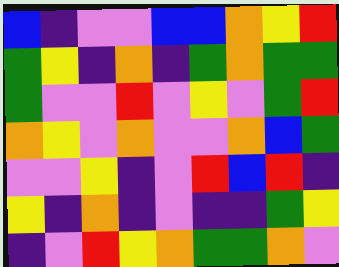[["blue", "indigo", "violet", "violet", "blue", "blue", "orange", "yellow", "red"], ["green", "yellow", "indigo", "orange", "indigo", "green", "orange", "green", "green"], ["green", "violet", "violet", "red", "violet", "yellow", "violet", "green", "red"], ["orange", "yellow", "violet", "orange", "violet", "violet", "orange", "blue", "green"], ["violet", "violet", "yellow", "indigo", "violet", "red", "blue", "red", "indigo"], ["yellow", "indigo", "orange", "indigo", "violet", "indigo", "indigo", "green", "yellow"], ["indigo", "violet", "red", "yellow", "orange", "green", "green", "orange", "violet"]]